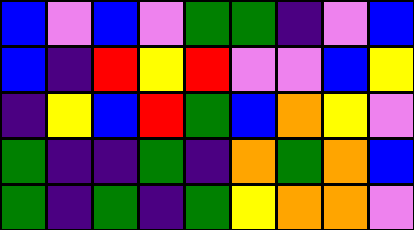[["blue", "violet", "blue", "violet", "green", "green", "indigo", "violet", "blue"], ["blue", "indigo", "red", "yellow", "red", "violet", "violet", "blue", "yellow"], ["indigo", "yellow", "blue", "red", "green", "blue", "orange", "yellow", "violet"], ["green", "indigo", "indigo", "green", "indigo", "orange", "green", "orange", "blue"], ["green", "indigo", "green", "indigo", "green", "yellow", "orange", "orange", "violet"]]